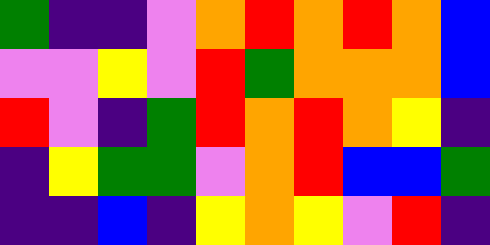[["green", "indigo", "indigo", "violet", "orange", "red", "orange", "red", "orange", "blue"], ["violet", "violet", "yellow", "violet", "red", "green", "orange", "orange", "orange", "blue"], ["red", "violet", "indigo", "green", "red", "orange", "red", "orange", "yellow", "indigo"], ["indigo", "yellow", "green", "green", "violet", "orange", "red", "blue", "blue", "green"], ["indigo", "indigo", "blue", "indigo", "yellow", "orange", "yellow", "violet", "red", "indigo"]]